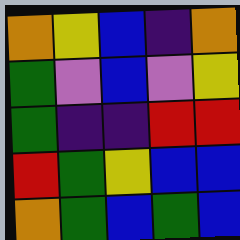[["orange", "yellow", "blue", "indigo", "orange"], ["green", "violet", "blue", "violet", "yellow"], ["green", "indigo", "indigo", "red", "red"], ["red", "green", "yellow", "blue", "blue"], ["orange", "green", "blue", "green", "blue"]]